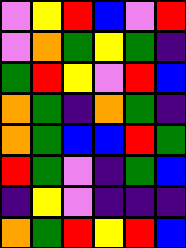[["violet", "yellow", "red", "blue", "violet", "red"], ["violet", "orange", "green", "yellow", "green", "indigo"], ["green", "red", "yellow", "violet", "red", "blue"], ["orange", "green", "indigo", "orange", "green", "indigo"], ["orange", "green", "blue", "blue", "red", "green"], ["red", "green", "violet", "indigo", "green", "blue"], ["indigo", "yellow", "violet", "indigo", "indigo", "indigo"], ["orange", "green", "red", "yellow", "red", "blue"]]